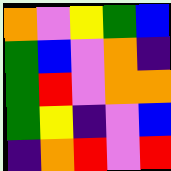[["orange", "violet", "yellow", "green", "blue"], ["green", "blue", "violet", "orange", "indigo"], ["green", "red", "violet", "orange", "orange"], ["green", "yellow", "indigo", "violet", "blue"], ["indigo", "orange", "red", "violet", "red"]]